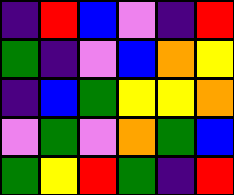[["indigo", "red", "blue", "violet", "indigo", "red"], ["green", "indigo", "violet", "blue", "orange", "yellow"], ["indigo", "blue", "green", "yellow", "yellow", "orange"], ["violet", "green", "violet", "orange", "green", "blue"], ["green", "yellow", "red", "green", "indigo", "red"]]